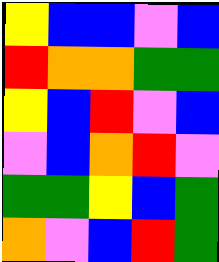[["yellow", "blue", "blue", "violet", "blue"], ["red", "orange", "orange", "green", "green"], ["yellow", "blue", "red", "violet", "blue"], ["violet", "blue", "orange", "red", "violet"], ["green", "green", "yellow", "blue", "green"], ["orange", "violet", "blue", "red", "green"]]